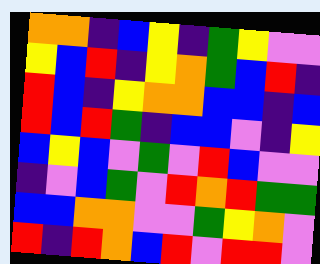[["orange", "orange", "indigo", "blue", "yellow", "indigo", "green", "yellow", "violet", "violet"], ["yellow", "blue", "red", "indigo", "yellow", "orange", "green", "blue", "red", "indigo"], ["red", "blue", "indigo", "yellow", "orange", "orange", "blue", "blue", "indigo", "blue"], ["red", "blue", "red", "green", "indigo", "blue", "blue", "violet", "indigo", "yellow"], ["blue", "yellow", "blue", "violet", "green", "violet", "red", "blue", "violet", "violet"], ["indigo", "violet", "blue", "green", "violet", "red", "orange", "red", "green", "green"], ["blue", "blue", "orange", "orange", "violet", "violet", "green", "yellow", "orange", "violet"], ["red", "indigo", "red", "orange", "blue", "red", "violet", "red", "red", "violet"]]